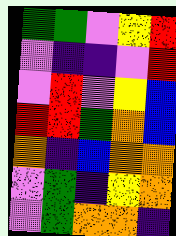[["green", "green", "violet", "yellow", "red"], ["violet", "indigo", "indigo", "violet", "red"], ["violet", "red", "violet", "yellow", "blue"], ["red", "red", "green", "orange", "blue"], ["orange", "indigo", "blue", "orange", "orange"], ["violet", "green", "indigo", "yellow", "orange"], ["violet", "green", "orange", "orange", "indigo"]]